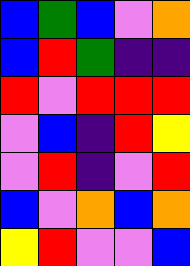[["blue", "green", "blue", "violet", "orange"], ["blue", "red", "green", "indigo", "indigo"], ["red", "violet", "red", "red", "red"], ["violet", "blue", "indigo", "red", "yellow"], ["violet", "red", "indigo", "violet", "red"], ["blue", "violet", "orange", "blue", "orange"], ["yellow", "red", "violet", "violet", "blue"]]